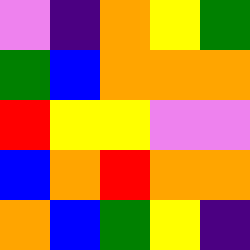[["violet", "indigo", "orange", "yellow", "green"], ["green", "blue", "orange", "orange", "orange"], ["red", "yellow", "yellow", "violet", "violet"], ["blue", "orange", "red", "orange", "orange"], ["orange", "blue", "green", "yellow", "indigo"]]